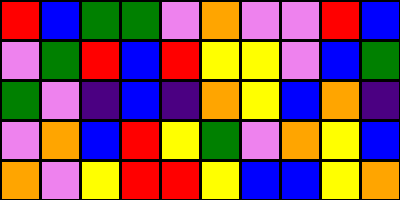[["red", "blue", "green", "green", "violet", "orange", "violet", "violet", "red", "blue"], ["violet", "green", "red", "blue", "red", "yellow", "yellow", "violet", "blue", "green"], ["green", "violet", "indigo", "blue", "indigo", "orange", "yellow", "blue", "orange", "indigo"], ["violet", "orange", "blue", "red", "yellow", "green", "violet", "orange", "yellow", "blue"], ["orange", "violet", "yellow", "red", "red", "yellow", "blue", "blue", "yellow", "orange"]]